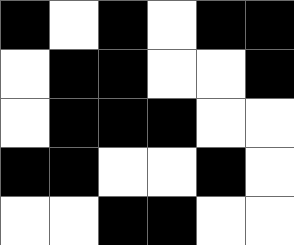[["black", "white", "black", "white", "black", "black"], ["white", "black", "black", "white", "white", "black"], ["white", "black", "black", "black", "white", "white"], ["black", "black", "white", "white", "black", "white"], ["white", "white", "black", "black", "white", "white"]]